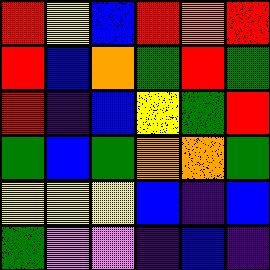[["red", "yellow", "blue", "red", "orange", "red"], ["red", "blue", "orange", "green", "red", "green"], ["red", "indigo", "blue", "yellow", "green", "red"], ["green", "blue", "green", "orange", "orange", "green"], ["yellow", "yellow", "yellow", "blue", "indigo", "blue"], ["green", "violet", "violet", "indigo", "blue", "indigo"]]